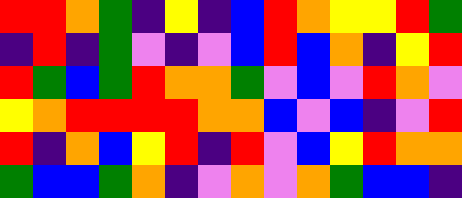[["red", "red", "orange", "green", "indigo", "yellow", "indigo", "blue", "red", "orange", "yellow", "yellow", "red", "green"], ["indigo", "red", "indigo", "green", "violet", "indigo", "violet", "blue", "red", "blue", "orange", "indigo", "yellow", "red"], ["red", "green", "blue", "green", "red", "orange", "orange", "green", "violet", "blue", "violet", "red", "orange", "violet"], ["yellow", "orange", "red", "red", "red", "red", "orange", "orange", "blue", "violet", "blue", "indigo", "violet", "red"], ["red", "indigo", "orange", "blue", "yellow", "red", "indigo", "red", "violet", "blue", "yellow", "red", "orange", "orange"], ["green", "blue", "blue", "green", "orange", "indigo", "violet", "orange", "violet", "orange", "green", "blue", "blue", "indigo"]]